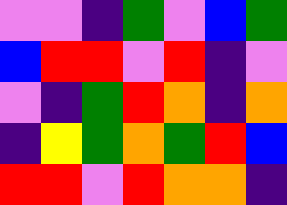[["violet", "violet", "indigo", "green", "violet", "blue", "green"], ["blue", "red", "red", "violet", "red", "indigo", "violet"], ["violet", "indigo", "green", "red", "orange", "indigo", "orange"], ["indigo", "yellow", "green", "orange", "green", "red", "blue"], ["red", "red", "violet", "red", "orange", "orange", "indigo"]]